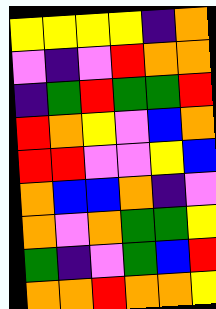[["yellow", "yellow", "yellow", "yellow", "indigo", "orange"], ["violet", "indigo", "violet", "red", "orange", "orange"], ["indigo", "green", "red", "green", "green", "red"], ["red", "orange", "yellow", "violet", "blue", "orange"], ["red", "red", "violet", "violet", "yellow", "blue"], ["orange", "blue", "blue", "orange", "indigo", "violet"], ["orange", "violet", "orange", "green", "green", "yellow"], ["green", "indigo", "violet", "green", "blue", "red"], ["orange", "orange", "red", "orange", "orange", "yellow"]]